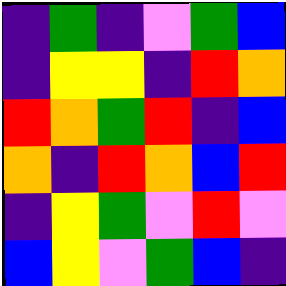[["indigo", "green", "indigo", "violet", "green", "blue"], ["indigo", "yellow", "yellow", "indigo", "red", "orange"], ["red", "orange", "green", "red", "indigo", "blue"], ["orange", "indigo", "red", "orange", "blue", "red"], ["indigo", "yellow", "green", "violet", "red", "violet"], ["blue", "yellow", "violet", "green", "blue", "indigo"]]